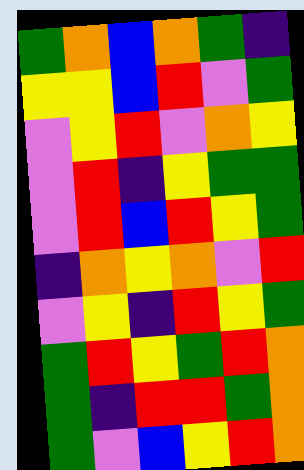[["green", "orange", "blue", "orange", "green", "indigo"], ["yellow", "yellow", "blue", "red", "violet", "green"], ["violet", "yellow", "red", "violet", "orange", "yellow"], ["violet", "red", "indigo", "yellow", "green", "green"], ["violet", "red", "blue", "red", "yellow", "green"], ["indigo", "orange", "yellow", "orange", "violet", "red"], ["violet", "yellow", "indigo", "red", "yellow", "green"], ["green", "red", "yellow", "green", "red", "orange"], ["green", "indigo", "red", "red", "green", "orange"], ["green", "violet", "blue", "yellow", "red", "orange"]]